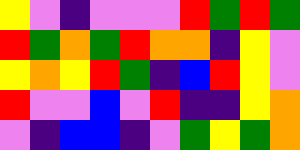[["yellow", "violet", "indigo", "violet", "violet", "violet", "red", "green", "red", "green"], ["red", "green", "orange", "green", "red", "orange", "orange", "indigo", "yellow", "violet"], ["yellow", "orange", "yellow", "red", "green", "indigo", "blue", "red", "yellow", "violet"], ["red", "violet", "violet", "blue", "violet", "red", "indigo", "indigo", "yellow", "orange"], ["violet", "indigo", "blue", "blue", "indigo", "violet", "green", "yellow", "green", "orange"]]